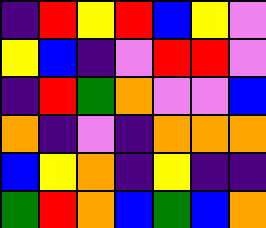[["indigo", "red", "yellow", "red", "blue", "yellow", "violet"], ["yellow", "blue", "indigo", "violet", "red", "red", "violet"], ["indigo", "red", "green", "orange", "violet", "violet", "blue"], ["orange", "indigo", "violet", "indigo", "orange", "orange", "orange"], ["blue", "yellow", "orange", "indigo", "yellow", "indigo", "indigo"], ["green", "red", "orange", "blue", "green", "blue", "orange"]]